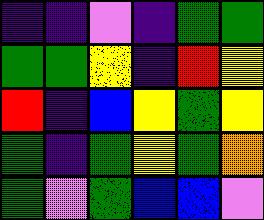[["indigo", "indigo", "violet", "indigo", "green", "green"], ["green", "green", "yellow", "indigo", "red", "yellow"], ["red", "indigo", "blue", "yellow", "green", "yellow"], ["green", "indigo", "green", "yellow", "green", "orange"], ["green", "violet", "green", "blue", "blue", "violet"]]